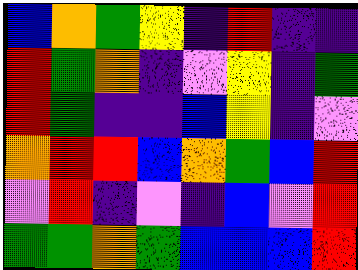[["blue", "orange", "green", "yellow", "indigo", "red", "indigo", "indigo"], ["red", "green", "orange", "indigo", "violet", "yellow", "indigo", "green"], ["red", "green", "indigo", "indigo", "blue", "yellow", "indigo", "violet"], ["orange", "red", "red", "blue", "orange", "green", "blue", "red"], ["violet", "red", "indigo", "violet", "indigo", "blue", "violet", "red"], ["green", "green", "orange", "green", "blue", "blue", "blue", "red"]]